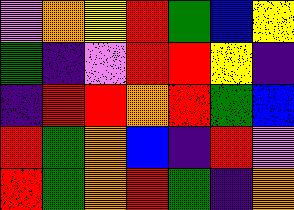[["violet", "orange", "yellow", "red", "green", "blue", "yellow"], ["green", "indigo", "violet", "red", "red", "yellow", "indigo"], ["indigo", "red", "red", "orange", "red", "green", "blue"], ["red", "green", "orange", "blue", "indigo", "red", "violet"], ["red", "green", "orange", "red", "green", "indigo", "orange"]]